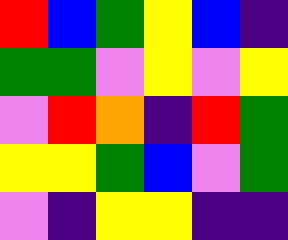[["red", "blue", "green", "yellow", "blue", "indigo"], ["green", "green", "violet", "yellow", "violet", "yellow"], ["violet", "red", "orange", "indigo", "red", "green"], ["yellow", "yellow", "green", "blue", "violet", "green"], ["violet", "indigo", "yellow", "yellow", "indigo", "indigo"]]